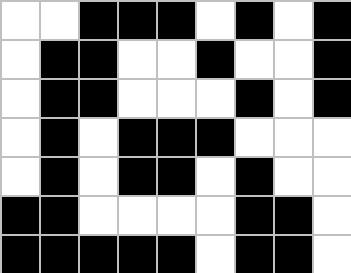[["white", "white", "black", "black", "black", "white", "black", "white", "black"], ["white", "black", "black", "white", "white", "black", "white", "white", "black"], ["white", "black", "black", "white", "white", "white", "black", "white", "black"], ["white", "black", "white", "black", "black", "black", "white", "white", "white"], ["white", "black", "white", "black", "black", "white", "black", "white", "white"], ["black", "black", "white", "white", "white", "white", "black", "black", "white"], ["black", "black", "black", "black", "black", "white", "black", "black", "white"]]